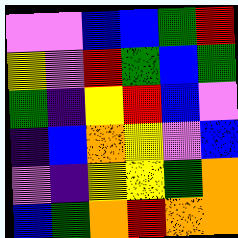[["violet", "violet", "blue", "blue", "green", "red"], ["yellow", "violet", "red", "green", "blue", "green"], ["green", "indigo", "yellow", "red", "blue", "violet"], ["indigo", "blue", "orange", "yellow", "violet", "blue"], ["violet", "indigo", "yellow", "yellow", "green", "orange"], ["blue", "green", "orange", "red", "orange", "orange"]]